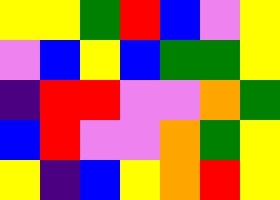[["yellow", "yellow", "green", "red", "blue", "violet", "yellow"], ["violet", "blue", "yellow", "blue", "green", "green", "yellow"], ["indigo", "red", "red", "violet", "violet", "orange", "green"], ["blue", "red", "violet", "violet", "orange", "green", "yellow"], ["yellow", "indigo", "blue", "yellow", "orange", "red", "yellow"]]